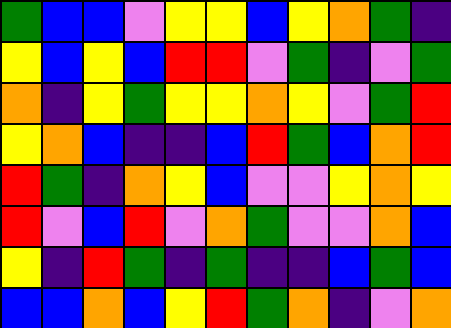[["green", "blue", "blue", "violet", "yellow", "yellow", "blue", "yellow", "orange", "green", "indigo"], ["yellow", "blue", "yellow", "blue", "red", "red", "violet", "green", "indigo", "violet", "green"], ["orange", "indigo", "yellow", "green", "yellow", "yellow", "orange", "yellow", "violet", "green", "red"], ["yellow", "orange", "blue", "indigo", "indigo", "blue", "red", "green", "blue", "orange", "red"], ["red", "green", "indigo", "orange", "yellow", "blue", "violet", "violet", "yellow", "orange", "yellow"], ["red", "violet", "blue", "red", "violet", "orange", "green", "violet", "violet", "orange", "blue"], ["yellow", "indigo", "red", "green", "indigo", "green", "indigo", "indigo", "blue", "green", "blue"], ["blue", "blue", "orange", "blue", "yellow", "red", "green", "orange", "indigo", "violet", "orange"]]